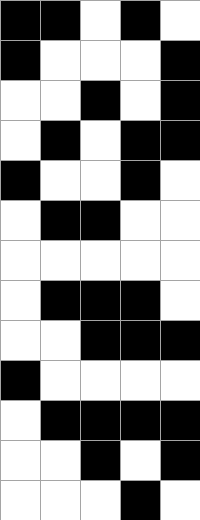[["black", "black", "white", "black", "white"], ["black", "white", "white", "white", "black"], ["white", "white", "black", "white", "black"], ["white", "black", "white", "black", "black"], ["black", "white", "white", "black", "white"], ["white", "black", "black", "white", "white"], ["white", "white", "white", "white", "white"], ["white", "black", "black", "black", "white"], ["white", "white", "black", "black", "black"], ["black", "white", "white", "white", "white"], ["white", "black", "black", "black", "black"], ["white", "white", "black", "white", "black"], ["white", "white", "white", "black", "white"]]